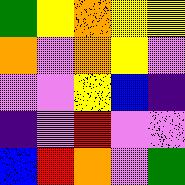[["green", "yellow", "orange", "yellow", "yellow"], ["orange", "violet", "orange", "yellow", "violet"], ["violet", "violet", "yellow", "blue", "indigo"], ["indigo", "violet", "red", "violet", "violet"], ["blue", "red", "orange", "violet", "green"]]